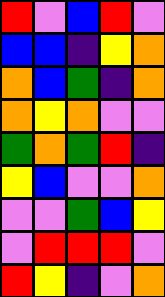[["red", "violet", "blue", "red", "violet"], ["blue", "blue", "indigo", "yellow", "orange"], ["orange", "blue", "green", "indigo", "orange"], ["orange", "yellow", "orange", "violet", "violet"], ["green", "orange", "green", "red", "indigo"], ["yellow", "blue", "violet", "violet", "orange"], ["violet", "violet", "green", "blue", "yellow"], ["violet", "red", "red", "red", "violet"], ["red", "yellow", "indigo", "violet", "orange"]]